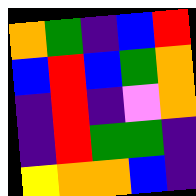[["orange", "green", "indigo", "blue", "red"], ["blue", "red", "blue", "green", "orange"], ["indigo", "red", "indigo", "violet", "orange"], ["indigo", "red", "green", "green", "indigo"], ["yellow", "orange", "orange", "blue", "indigo"]]